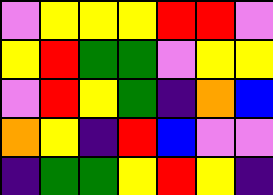[["violet", "yellow", "yellow", "yellow", "red", "red", "violet"], ["yellow", "red", "green", "green", "violet", "yellow", "yellow"], ["violet", "red", "yellow", "green", "indigo", "orange", "blue"], ["orange", "yellow", "indigo", "red", "blue", "violet", "violet"], ["indigo", "green", "green", "yellow", "red", "yellow", "indigo"]]